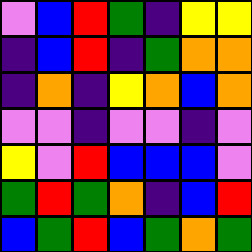[["violet", "blue", "red", "green", "indigo", "yellow", "yellow"], ["indigo", "blue", "red", "indigo", "green", "orange", "orange"], ["indigo", "orange", "indigo", "yellow", "orange", "blue", "orange"], ["violet", "violet", "indigo", "violet", "violet", "indigo", "violet"], ["yellow", "violet", "red", "blue", "blue", "blue", "violet"], ["green", "red", "green", "orange", "indigo", "blue", "red"], ["blue", "green", "red", "blue", "green", "orange", "green"]]